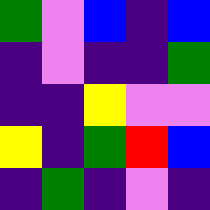[["green", "violet", "blue", "indigo", "blue"], ["indigo", "violet", "indigo", "indigo", "green"], ["indigo", "indigo", "yellow", "violet", "violet"], ["yellow", "indigo", "green", "red", "blue"], ["indigo", "green", "indigo", "violet", "indigo"]]